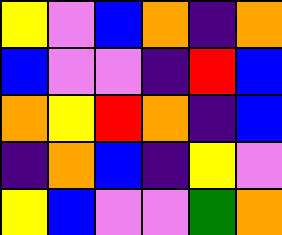[["yellow", "violet", "blue", "orange", "indigo", "orange"], ["blue", "violet", "violet", "indigo", "red", "blue"], ["orange", "yellow", "red", "orange", "indigo", "blue"], ["indigo", "orange", "blue", "indigo", "yellow", "violet"], ["yellow", "blue", "violet", "violet", "green", "orange"]]